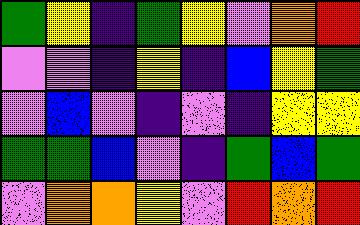[["green", "yellow", "indigo", "green", "yellow", "violet", "orange", "red"], ["violet", "violet", "indigo", "yellow", "indigo", "blue", "yellow", "green"], ["violet", "blue", "violet", "indigo", "violet", "indigo", "yellow", "yellow"], ["green", "green", "blue", "violet", "indigo", "green", "blue", "green"], ["violet", "orange", "orange", "yellow", "violet", "red", "orange", "red"]]